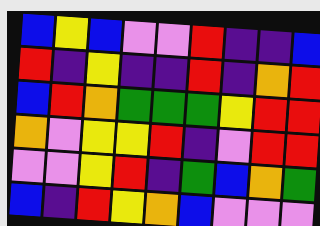[["blue", "yellow", "blue", "violet", "violet", "red", "indigo", "indigo", "blue"], ["red", "indigo", "yellow", "indigo", "indigo", "red", "indigo", "orange", "red"], ["blue", "red", "orange", "green", "green", "green", "yellow", "red", "red"], ["orange", "violet", "yellow", "yellow", "red", "indigo", "violet", "red", "red"], ["violet", "violet", "yellow", "red", "indigo", "green", "blue", "orange", "green"], ["blue", "indigo", "red", "yellow", "orange", "blue", "violet", "violet", "violet"]]